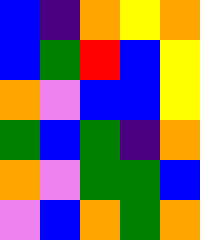[["blue", "indigo", "orange", "yellow", "orange"], ["blue", "green", "red", "blue", "yellow"], ["orange", "violet", "blue", "blue", "yellow"], ["green", "blue", "green", "indigo", "orange"], ["orange", "violet", "green", "green", "blue"], ["violet", "blue", "orange", "green", "orange"]]